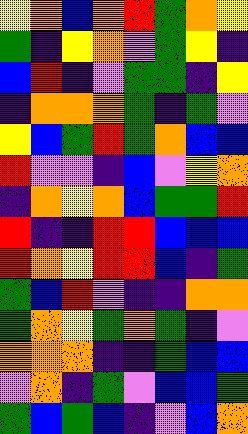[["yellow", "orange", "blue", "orange", "red", "green", "orange", "yellow"], ["green", "indigo", "yellow", "orange", "violet", "green", "yellow", "indigo"], ["blue", "red", "indigo", "violet", "green", "green", "indigo", "yellow"], ["indigo", "orange", "orange", "orange", "green", "indigo", "green", "violet"], ["yellow", "blue", "green", "red", "green", "orange", "blue", "blue"], ["red", "violet", "violet", "indigo", "blue", "violet", "yellow", "orange"], ["indigo", "orange", "yellow", "orange", "blue", "green", "green", "red"], ["red", "indigo", "indigo", "red", "red", "blue", "blue", "blue"], ["red", "orange", "yellow", "red", "red", "blue", "indigo", "green"], ["green", "blue", "red", "violet", "indigo", "indigo", "orange", "orange"], ["green", "orange", "yellow", "green", "orange", "green", "indigo", "violet"], ["orange", "orange", "orange", "indigo", "indigo", "green", "blue", "blue"], ["violet", "orange", "indigo", "green", "violet", "blue", "blue", "green"], ["green", "blue", "green", "blue", "indigo", "violet", "blue", "orange"]]